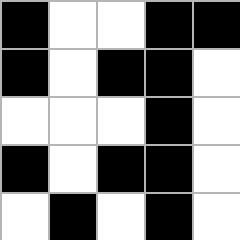[["black", "white", "white", "black", "black"], ["black", "white", "black", "black", "white"], ["white", "white", "white", "black", "white"], ["black", "white", "black", "black", "white"], ["white", "black", "white", "black", "white"]]